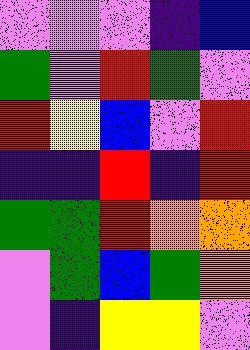[["violet", "violet", "violet", "indigo", "blue"], ["green", "violet", "red", "green", "violet"], ["red", "yellow", "blue", "violet", "red"], ["indigo", "indigo", "red", "indigo", "red"], ["green", "green", "red", "orange", "orange"], ["violet", "green", "blue", "green", "orange"], ["violet", "indigo", "yellow", "yellow", "violet"]]